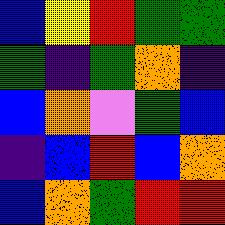[["blue", "yellow", "red", "green", "green"], ["green", "indigo", "green", "orange", "indigo"], ["blue", "orange", "violet", "green", "blue"], ["indigo", "blue", "red", "blue", "orange"], ["blue", "orange", "green", "red", "red"]]